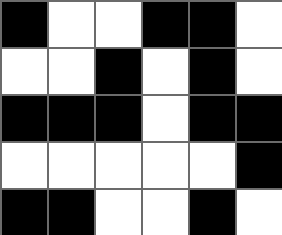[["black", "white", "white", "black", "black", "white"], ["white", "white", "black", "white", "black", "white"], ["black", "black", "black", "white", "black", "black"], ["white", "white", "white", "white", "white", "black"], ["black", "black", "white", "white", "black", "white"]]